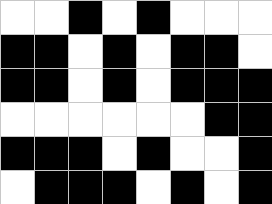[["white", "white", "black", "white", "black", "white", "white", "white"], ["black", "black", "white", "black", "white", "black", "black", "white"], ["black", "black", "white", "black", "white", "black", "black", "black"], ["white", "white", "white", "white", "white", "white", "black", "black"], ["black", "black", "black", "white", "black", "white", "white", "black"], ["white", "black", "black", "black", "white", "black", "white", "black"]]